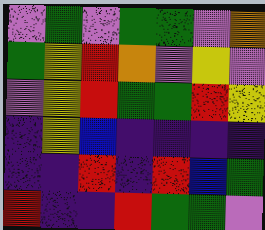[["violet", "green", "violet", "green", "green", "violet", "orange"], ["green", "yellow", "red", "orange", "violet", "yellow", "violet"], ["violet", "yellow", "red", "green", "green", "red", "yellow"], ["indigo", "yellow", "blue", "indigo", "indigo", "indigo", "indigo"], ["indigo", "indigo", "red", "indigo", "red", "blue", "green"], ["red", "indigo", "indigo", "red", "green", "green", "violet"]]